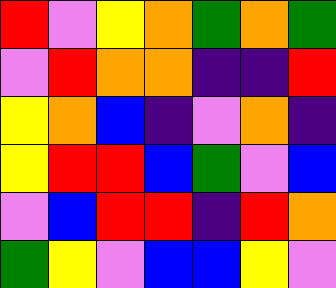[["red", "violet", "yellow", "orange", "green", "orange", "green"], ["violet", "red", "orange", "orange", "indigo", "indigo", "red"], ["yellow", "orange", "blue", "indigo", "violet", "orange", "indigo"], ["yellow", "red", "red", "blue", "green", "violet", "blue"], ["violet", "blue", "red", "red", "indigo", "red", "orange"], ["green", "yellow", "violet", "blue", "blue", "yellow", "violet"]]